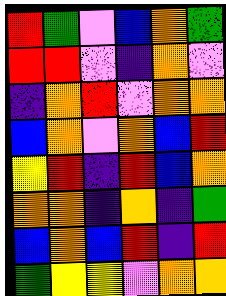[["red", "green", "violet", "blue", "orange", "green"], ["red", "red", "violet", "indigo", "orange", "violet"], ["indigo", "orange", "red", "violet", "orange", "orange"], ["blue", "orange", "violet", "orange", "blue", "red"], ["yellow", "red", "indigo", "red", "blue", "orange"], ["orange", "orange", "indigo", "orange", "indigo", "green"], ["blue", "orange", "blue", "red", "indigo", "red"], ["green", "yellow", "yellow", "violet", "orange", "orange"]]